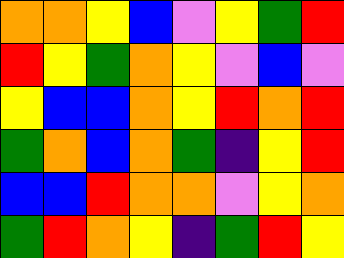[["orange", "orange", "yellow", "blue", "violet", "yellow", "green", "red"], ["red", "yellow", "green", "orange", "yellow", "violet", "blue", "violet"], ["yellow", "blue", "blue", "orange", "yellow", "red", "orange", "red"], ["green", "orange", "blue", "orange", "green", "indigo", "yellow", "red"], ["blue", "blue", "red", "orange", "orange", "violet", "yellow", "orange"], ["green", "red", "orange", "yellow", "indigo", "green", "red", "yellow"]]